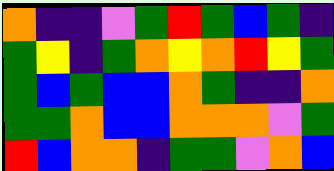[["orange", "indigo", "indigo", "violet", "green", "red", "green", "blue", "green", "indigo"], ["green", "yellow", "indigo", "green", "orange", "yellow", "orange", "red", "yellow", "green"], ["green", "blue", "green", "blue", "blue", "orange", "green", "indigo", "indigo", "orange"], ["green", "green", "orange", "blue", "blue", "orange", "orange", "orange", "violet", "green"], ["red", "blue", "orange", "orange", "indigo", "green", "green", "violet", "orange", "blue"]]